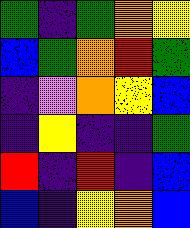[["green", "indigo", "green", "orange", "yellow"], ["blue", "green", "orange", "red", "green"], ["indigo", "violet", "orange", "yellow", "blue"], ["indigo", "yellow", "indigo", "indigo", "green"], ["red", "indigo", "red", "indigo", "blue"], ["blue", "indigo", "yellow", "orange", "blue"]]